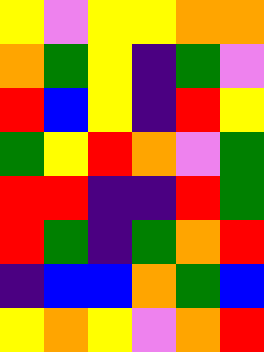[["yellow", "violet", "yellow", "yellow", "orange", "orange"], ["orange", "green", "yellow", "indigo", "green", "violet"], ["red", "blue", "yellow", "indigo", "red", "yellow"], ["green", "yellow", "red", "orange", "violet", "green"], ["red", "red", "indigo", "indigo", "red", "green"], ["red", "green", "indigo", "green", "orange", "red"], ["indigo", "blue", "blue", "orange", "green", "blue"], ["yellow", "orange", "yellow", "violet", "orange", "red"]]